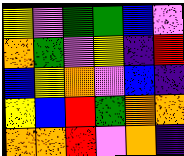[["yellow", "violet", "green", "green", "blue", "violet"], ["orange", "green", "violet", "yellow", "indigo", "red"], ["blue", "yellow", "orange", "violet", "blue", "indigo"], ["yellow", "blue", "red", "green", "orange", "orange"], ["orange", "orange", "red", "violet", "orange", "indigo"]]